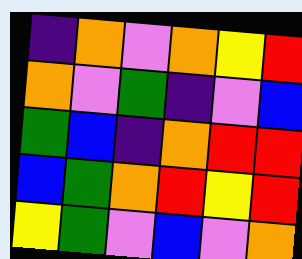[["indigo", "orange", "violet", "orange", "yellow", "red"], ["orange", "violet", "green", "indigo", "violet", "blue"], ["green", "blue", "indigo", "orange", "red", "red"], ["blue", "green", "orange", "red", "yellow", "red"], ["yellow", "green", "violet", "blue", "violet", "orange"]]